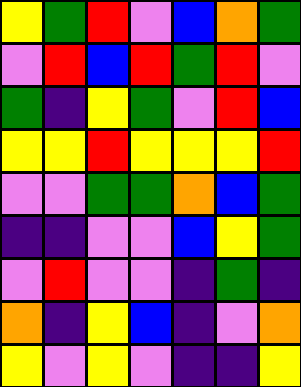[["yellow", "green", "red", "violet", "blue", "orange", "green"], ["violet", "red", "blue", "red", "green", "red", "violet"], ["green", "indigo", "yellow", "green", "violet", "red", "blue"], ["yellow", "yellow", "red", "yellow", "yellow", "yellow", "red"], ["violet", "violet", "green", "green", "orange", "blue", "green"], ["indigo", "indigo", "violet", "violet", "blue", "yellow", "green"], ["violet", "red", "violet", "violet", "indigo", "green", "indigo"], ["orange", "indigo", "yellow", "blue", "indigo", "violet", "orange"], ["yellow", "violet", "yellow", "violet", "indigo", "indigo", "yellow"]]